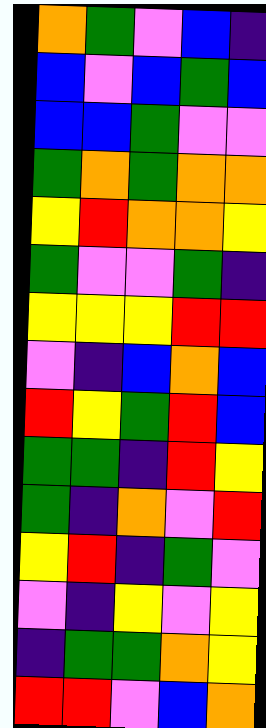[["orange", "green", "violet", "blue", "indigo"], ["blue", "violet", "blue", "green", "blue"], ["blue", "blue", "green", "violet", "violet"], ["green", "orange", "green", "orange", "orange"], ["yellow", "red", "orange", "orange", "yellow"], ["green", "violet", "violet", "green", "indigo"], ["yellow", "yellow", "yellow", "red", "red"], ["violet", "indigo", "blue", "orange", "blue"], ["red", "yellow", "green", "red", "blue"], ["green", "green", "indigo", "red", "yellow"], ["green", "indigo", "orange", "violet", "red"], ["yellow", "red", "indigo", "green", "violet"], ["violet", "indigo", "yellow", "violet", "yellow"], ["indigo", "green", "green", "orange", "yellow"], ["red", "red", "violet", "blue", "orange"]]